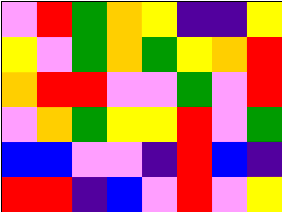[["violet", "red", "green", "orange", "yellow", "indigo", "indigo", "yellow"], ["yellow", "violet", "green", "orange", "green", "yellow", "orange", "red"], ["orange", "red", "red", "violet", "violet", "green", "violet", "red"], ["violet", "orange", "green", "yellow", "yellow", "red", "violet", "green"], ["blue", "blue", "violet", "violet", "indigo", "red", "blue", "indigo"], ["red", "red", "indigo", "blue", "violet", "red", "violet", "yellow"]]